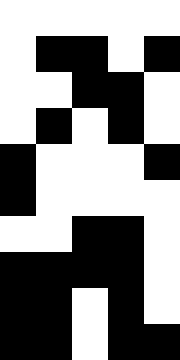[["white", "white", "white", "white", "white"], ["white", "black", "black", "white", "black"], ["white", "white", "black", "black", "white"], ["white", "black", "white", "black", "white"], ["black", "white", "white", "white", "black"], ["black", "white", "white", "white", "white"], ["white", "white", "black", "black", "white"], ["black", "black", "black", "black", "white"], ["black", "black", "white", "black", "white"], ["black", "black", "white", "black", "black"]]